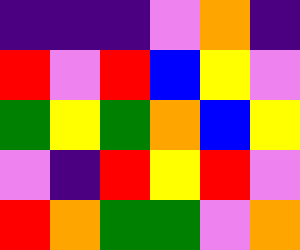[["indigo", "indigo", "indigo", "violet", "orange", "indigo"], ["red", "violet", "red", "blue", "yellow", "violet"], ["green", "yellow", "green", "orange", "blue", "yellow"], ["violet", "indigo", "red", "yellow", "red", "violet"], ["red", "orange", "green", "green", "violet", "orange"]]